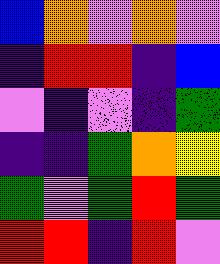[["blue", "orange", "violet", "orange", "violet"], ["indigo", "red", "red", "indigo", "blue"], ["violet", "indigo", "violet", "indigo", "green"], ["indigo", "indigo", "green", "orange", "yellow"], ["green", "violet", "green", "red", "green"], ["red", "red", "indigo", "red", "violet"]]